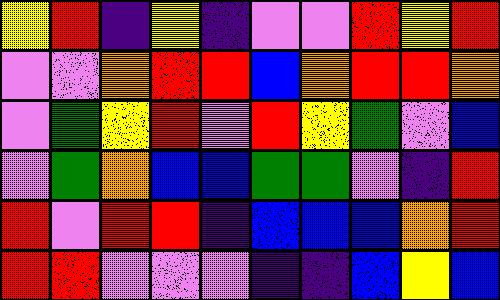[["yellow", "red", "indigo", "yellow", "indigo", "violet", "violet", "red", "yellow", "red"], ["violet", "violet", "orange", "red", "red", "blue", "orange", "red", "red", "orange"], ["violet", "green", "yellow", "red", "violet", "red", "yellow", "green", "violet", "blue"], ["violet", "green", "orange", "blue", "blue", "green", "green", "violet", "indigo", "red"], ["red", "violet", "red", "red", "indigo", "blue", "blue", "blue", "orange", "red"], ["red", "red", "violet", "violet", "violet", "indigo", "indigo", "blue", "yellow", "blue"]]